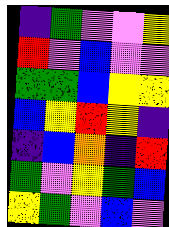[["indigo", "green", "violet", "violet", "yellow"], ["red", "violet", "blue", "violet", "violet"], ["green", "green", "blue", "yellow", "yellow"], ["blue", "yellow", "red", "yellow", "indigo"], ["indigo", "blue", "orange", "indigo", "red"], ["green", "violet", "yellow", "green", "blue"], ["yellow", "green", "violet", "blue", "violet"]]